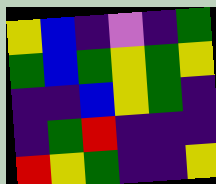[["yellow", "blue", "indigo", "violet", "indigo", "green"], ["green", "blue", "green", "yellow", "green", "yellow"], ["indigo", "indigo", "blue", "yellow", "green", "indigo"], ["indigo", "green", "red", "indigo", "indigo", "indigo"], ["red", "yellow", "green", "indigo", "indigo", "yellow"]]